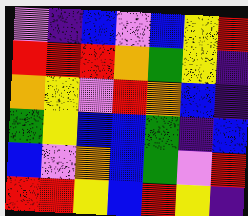[["violet", "indigo", "blue", "violet", "blue", "yellow", "red"], ["red", "red", "red", "orange", "green", "yellow", "indigo"], ["orange", "yellow", "violet", "red", "orange", "blue", "indigo"], ["green", "yellow", "blue", "blue", "green", "indigo", "blue"], ["blue", "violet", "orange", "blue", "green", "violet", "red"], ["red", "red", "yellow", "blue", "red", "yellow", "indigo"]]